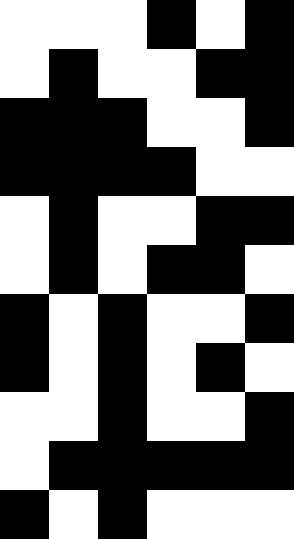[["white", "white", "white", "black", "white", "black"], ["white", "black", "white", "white", "black", "black"], ["black", "black", "black", "white", "white", "black"], ["black", "black", "black", "black", "white", "white"], ["white", "black", "white", "white", "black", "black"], ["white", "black", "white", "black", "black", "white"], ["black", "white", "black", "white", "white", "black"], ["black", "white", "black", "white", "black", "white"], ["white", "white", "black", "white", "white", "black"], ["white", "black", "black", "black", "black", "black"], ["black", "white", "black", "white", "white", "white"]]